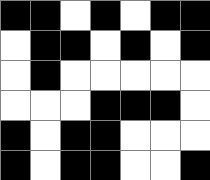[["black", "black", "white", "black", "white", "black", "black"], ["white", "black", "black", "white", "black", "white", "black"], ["white", "black", "white", "white", "white", "white", "white"], ["white", "white", "white", "black", "black", "black", "white"], ["black", "white", "black", "black", "white", "white", "white"], ["black", "white", "black", "black", "white", "white", "black"]]